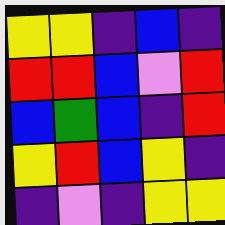[["yellow", "yellow", "indigo", "blue", "indigo"], ["red", "red", "blue", "violet", "red"], ["blue", "green", "blue", "indigo", "red"], ["yellow", "red", "blue", "yellow", "indigo"], ["indigo", "violet", "indigo", "yellow", "yellow"]]